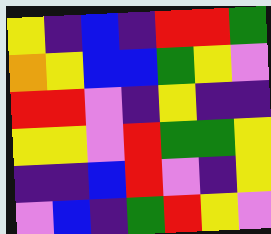[["yellow", "indigo", "blue", "indigo", "red", "red", "green"], ["orange", "yellow", "blue", "blue", "green", "yellow", "violet"], ["red", "red", "violet", "indigo", "yellow", "indigo", "indigo"], ["yellow", "yellow", "violet", "red", "green", "green", "yellow"], ["indigo", "indigo", "blue", "red", "violet", "indigo", "yellow"], ["violet", "blue", "indigo", "green", "red", "yellow", "violet"]]